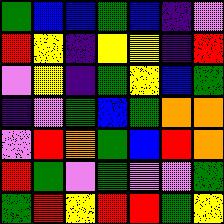[["green", "blue", "blue", "green", "blue", "indigo", "violet"], ["red", "yellow", "indigo", "yellow", "yellow", "indigo", "red"], ["violet", "yellow", "indigo", "green", "yellow", "blue", "green"], ["indigo", "violet", "green", "blue", "green", "orange", "orange"], ["violet", "red", "orange", "green", "blue", "red", "orange"], ["red", "green", "violet", "green", "violet", "violet", "green"], ["green", "red", "yellow", "red", "red", "green", "yellow"]]